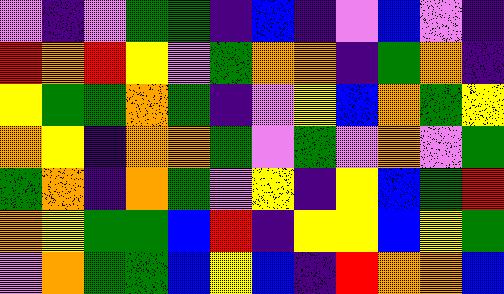[["violet", "indigo", "violet", "green", "green", "indigo", "blue", "indigo", "violet", "blue", "violet", "indigo"], ["red", "orange", "red", "yellow", "violet", "green", "orange", "orange", "indigo", "green", "orange", "indigo"], ["yellow", "green", "green", "orange", "green", "indigo", "violet", "yellow", "blue", "orange", "green", "yellow"], ["orange", "yellow", "indigo", "orange", "orange", "green", "violet", "green", "violet", "orange", "violet", "green"], ["green", "orange", "indigo", "orange", "green", "violet", "yellow", "indigo", "yellow", "blue", "green", "red"], ["orange", "yellow", "green", "green", "blue", "red", "indigo", "yellow", "yellow", "blue", "yellow", "green"], ["violet", "orange", "green", "green", "blue", "yellow", "blue", "indigo", "red", "orange", "orange", "blue"]]